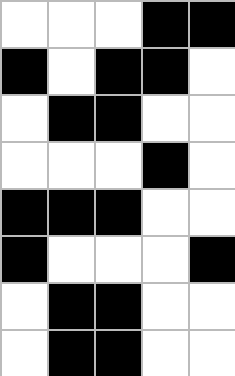[["white", "white", "white", "black", "black"], ["black", "white", "black", "black", "white"], ["white", "black", "black", "white", "white"], ["white", "white", "white", "black", "white"], ["black", "black", "black", "white", "white"], ["black", "white", "white", "white", "black"], ["white", "black", "black", "white", "white"], ["white", "black", "black", "white", "white"]]